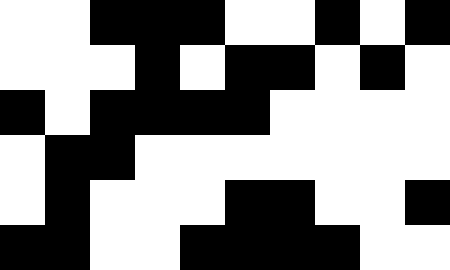[["white", "white", "black", "black", "black", "white", "white", "black", "white", "black"], ["white", "white", "white", "black", "white", "black", "black", "white", "black", "white"], ["black", "white", "black", "black", "black", "black", "white", "white", "white", "white"], ["white", "black", "black", "white", "white", "white", "white", "white", "white", "white"], ["white", "black", "white", "white", "white", "black", "black", "white", "white", "black"], ["black", "black", "white", "white", "black", "black", "black", "black", "white", "white"]]